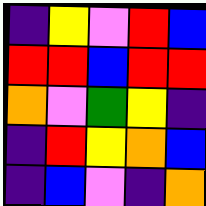[["indigo", "yellow", "violet", "red", "blue"], ["red", "red", "blue", "red", "red"], ["orange", "violet", "green", "yellow", "indigo"], ["indigo", "red", "yellow", "orange", "blue"], ["indigo", "blue", "violet", "indigo", "orange"]]